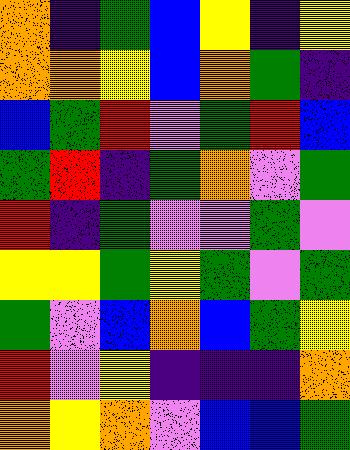[["orange", "indigo", "green", "blue", "yellow", "indigo", "yellow"], ["orange", "orange", "yellow", "blue", "orange", "green", "indigo"], ["blue", "green", "red", "violet", "green", "red", "blue"], ["green", "red", "indigo", "green", "orange", "violet", "green"], ["red", "indigo", "green", "violet", "violet", "green", "violet"], ["yellow", "yellow", "green", "yellow", "green", "violet", "green"], ["green", "violet", "blue", "orange", "blue", "green", "yellow"], ["red", "violet", "yellow", "indigo", "indigo", "indigo", "orange"], ["orange", "yellow", "orange", "violet", "blue", "blue", "green"]]